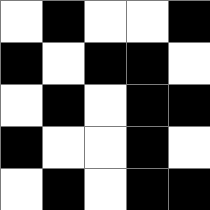[["white", "black", "white", "white", "black"], ["black", "white", "black", "black", "white"], ["white", "black", "white", "black", "black"], ["black", "white", "white", "black", "white"], ["white", "black", "white", "black", "black"]]